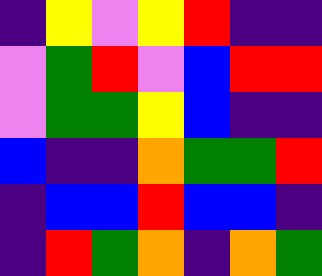[["indigo", "yellow", "violet", "yellow", "red", "indigo", "indigo"], ["violet", "green", "red", "violet", "blue", "red", "red"], ["violet", "green", "green", "yellow", "blue", "indigo", "indigo"], ["blue", "indigo", "indigo", "orange", "green", "green", "red"], ["indigo", "blue", "blue", "red", "blue", "blue", "indigo"], ["indigo", "red", "green", "orange", "indigo", "orange", "green"]]